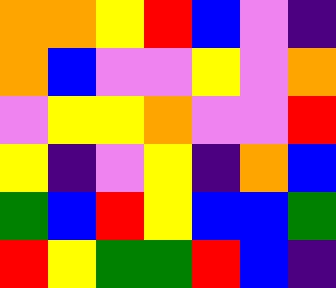[["orange", "orange", "yellow", "red", "blue", "violet", "indigo"], ["orange", "blue", "violet", "violet", "yellow", "violet", "orange"], ["violet", "yellow", "yellow", "orange", "violet", "violet", "red"], ["yellow", "indigo", "violet", "yellow", "indigo", "orange", "blue"], ["green", "blue", "red", "yellow", "blue", "blue", "green"], ["red", "yellow", "green", "green", "red", "blue", "indigo"]]